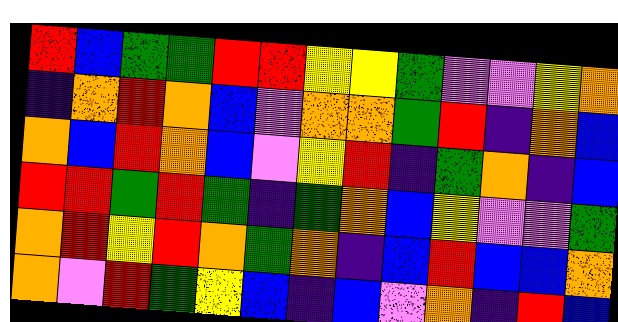[["red", "blue", "green", "green", "red", "red", "yellow", "yellow", "green", "violet", "violet", "yellow", "orange"], ["indigo", "orange", "red", "orange", "blue", "violet", "orange", "orange", "green", "red", "indigo", "orange", "blue"], ["orange", "blue", "red", "orange", "blue", "violet", "yellow", "red", "indigo", "green", "orange", "indigo", "blue"], ["red", "red", "green", "red", "green", "indigo", "green", "orange", "blue", "yellow", "violet", "violet", "green"], ["orange", "red", "yellow", "red", "orange", "green", "orange", "indigo", "blue", "red", "blue", "blue", "orange"], ["orange", "violet", "red", "green", "yellow", "blue", "indigo", "blue", "violet", "orange", "indigo", "red", "blue"]]